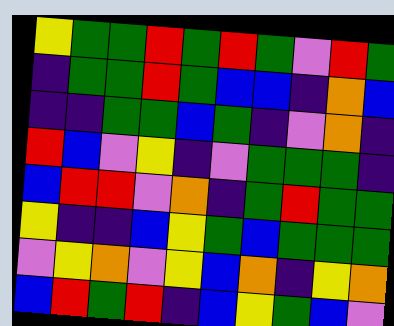[["yellow", "green", "green", "red", "green", "red", "green", "violet", "red", "green"], ["indigo", "green", "green", "red", "green", "blue", "blue", "indigo", "orange", "blue"], ["indigo", "indigo", "green", "green", "blue", "green", "indigo", "violet", "orange", "indigo"], ["red", "blue", "violet", "yellow", "indigo", "violet", "green", "green", "green", "indigo"], ["blue", "red", "red", "violet", "orange", "indigo", "green", "red", "green", "green"], ["yellow", "indigo", "indigo", "blue", "yellow", "green", "blue", "green", "green", "green"], ["violet", "yellow", "orange", "violet", "yellow", "blue", "orange", "indigo", "yellow", "orange"], ["blue", "red", "green", "red", "indigo", "blue", "yellow", "green", "blue", "violet"]]